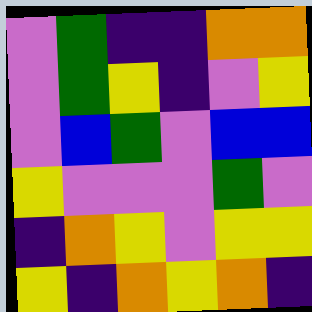[["violet", "green", "indigo", "indigo", "orange", "orange"], ["violet", "green", "yellow", "indigo", "violet", "yellow"], ["violet", "blue", "green", "violet", "blue", "blue"], ["yellow", "violet", "violet", "violet", "green", "violet"], ["indigo", "orange", "yellow", "violet", "yellow", "yellow"], ["yellow", "indigo", "orange", "yellow", "orange", "indigo"]]